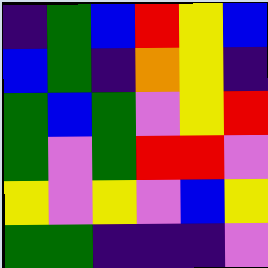[["indigo", "green", "blue", "red", "yellow", "blue"], ["blue", "green", "indigo", "orange", "yellow", "indigo"], ["green", "blue", "green", "violet", "yellow", "red"], ["green", "violet", "green", "red", "red", "violet"], ["yellow", "violet", "yellow", "violet", "blue", "yellow"], ["green", "green", "indigo", "indigo", "indigo", "violet"]]